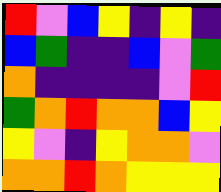[["red", "violet", "blue", "yellow", "indigo", "yellow", "indigo"], ["blue", "green", "indigo", "indigo", "blue", "violet", "green"], ["orange", "indigo", "indigo", "indigo", "indigo", "violet", "red"], ["green", "orange", "red", "orange", "orange", "blue", "yellow"], ["yellow", "violet", "indigo", "yellow", "orange", "orange", "violet"], ["orange", "orange", "red", "orange", "yellow", "yellow", "yellow"]]